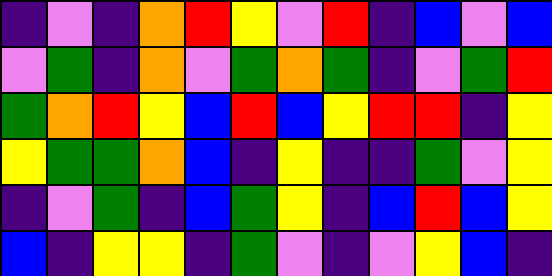[["indigo", "violet", "indigo", "orange", "red", "yellow", "violet", "red", "indigo", "blue", "violet", "blue"], ["violet", "green", "indigo", "orange", "violet", "green", "orange", "green", "indigo", "violet", "green", "red"], ["green", "orange", "red", "yellow", "blue", "red", "blue", "yellow", "red", "red", "indigo", "yellow"], ["yellow", "green", "green", "orange", "blue", "indigo", "yellow", "indigo", "indigo", "green", "violet", "yellow"], ["indigo", "violet", "green", "indigo", "blue", "green", "yellow", "indigo", "blue", "red", "blue", "yellow"], ["blue", "indigo", "yellow", "yellow", "indigo", "green", "violet", "indigo", "violet", "yellow", "blue", "indigo"]]